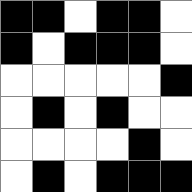[["black", "black", "white", "black", "black", "white"], ["black", "white", "black", "black", "black", "white"], ["white", "white", "white", "white", "white", "black"], ["white", "black", "white", "black", "white", "white"], ["white", "white", "white", "white", "black", "white"], ["white", "black", "white", "black", "black", "black"]]